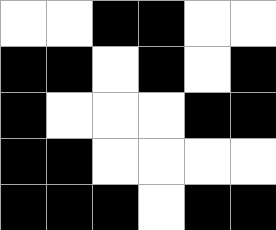[["white", "white", "black", "black", "white", "white"], ["black", "black", "white", "black", "white", "black"], ["black", "white", "white", "white", "black", "black"], ["black", "black", "white", "white", "white", "white"], ["black", "black", "black", "white", "black", "black"]]